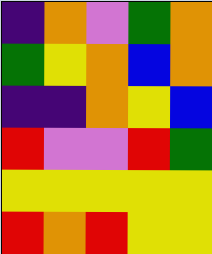[["indigo", "orange", "violet", "green", "orange"], ["green", "yellow", "orange", "blue", "orange"], ["indigo", "indigo", "orange", "yellow", "blue"], ["red", "violet", "violet", "red", "green"], ["yellow", "yellow", "yellow", "yellow", "yellow"], ["red", "orange", "red", "yellow", "yellow"]]